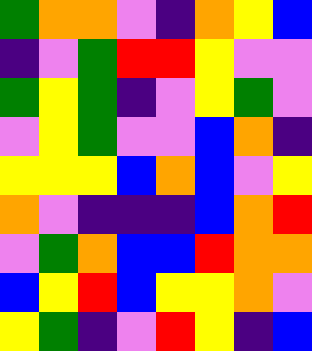[["green", "orange", "orange", "violet", "indigo", "orange", "yellow", "blue"], ["indigo", "violet", "green", "red", "red", "yellow", "violet", "violet"], ["green", "yellow", "green", "indigo", "violet", "yellow", "green", "violet"], ["violet", "yellow", "green", "violet", "violet", "blue", "orange", "indigo"], ["yellow", "yellow", "yellow", "blue", "orange", "blue", "violet", "yellow"], ["orange", "violet", "indigo", "indigo", "indigo", "blue", "orange", "red"], ["violet", "green", "orange", "blue", "blue", "red", "orange", "orange"], ["blue", "yellow", "red", "blue", "yellow", "yellow", "orange", "violet"], ["yellow", "green", "indigo", "violet", "red", "yellow", "indigo", "blue"]]